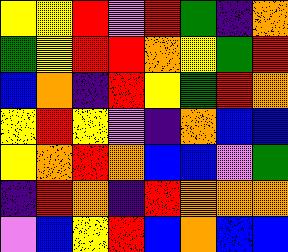[["yellow", "yellow", "red", "violet", "red", "green", "indigo", "orange"], ["green", "yellow", "red", "red", "orange", "yellow", "green", "red"], ["blue", "orange", "indigo", "red", "yellow", "green", "red", "orange"], ["yellow", "red", "yellow", "violet", "indigo", "orange", "blue", "blue"], ["yellow", "orange", "red", "orange", "blue", "blue", "violet", "green"], ["indigo", "red", "orange", "indigo", "red", "orange", "orange", "orange"], ["violet", "blue", "yellow", "red", "blue", "orange", "blue", "blue"]]